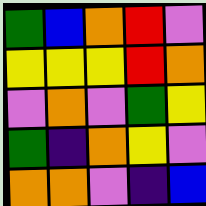[["green", "blue", "orange", "red", "violet"], ["yellow", "yellow", "yellow", "red", "orange"], ["violet", "orange", "violet", "green", "yellow"], ["green", "indigo", "orange", "yellow", "violet"], ["orange", "orange", "violet", "indigo", "blue"]]